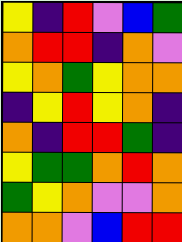[["yellow", "indigo", "red", "violet", "blue", "green"], ["orange", "red", "red", "indigo", "orange", "violet"], ["yellow", "orange", "green", "yellow", "orange", "orange"], ["indigo", "yellow", "red", "yellow", "orange", "indigo"], ["orange", "indigo", "red", "red", "green", "indigo"], ["yellow", "green", "green", "orange", "red", "orange"], ["green", "yellow", "orange", "violet", "violet", "orange"], ["orange", "orange", "violet", "blue", "red", "red"]]